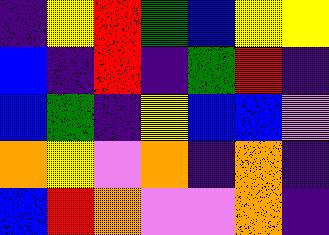[["indigo", "yellow", "red", "green", "blue", "yellow", "yellow"], ["blue", "indigo", "red", "indigo", "green", "red", "indigo"], ["blue", "green", "indigo", "yellow", "blue", "blue", "violet"], ["orange", "yellow", "violet", "orange", "indigo", "orange", "indigo"], ["blue", "red", "orange", "violet", "violet", "orange", "indigo"]]